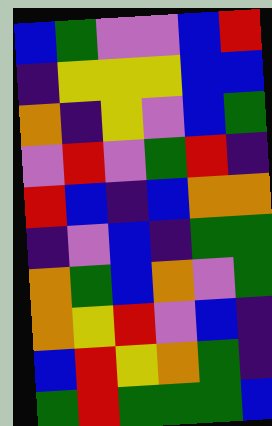[["blue", "green", "violet", "violet", "blue", "red"], ["indigo", "yellow", "yellow", "yellow", "blue", "blue"], ["orange", "indigo", "yellow", "violet", "blue", "green"], ["violet", "red", "violet", "green", "red", "indigo"], ["red", "blue", "indigo", "blue", "orange", "orange"], ["indigo", "violet", "blue", "indigo", "green", "green"], ["orange", "green", "blue", "orange", "violet", "green"], ["orange", "yellow", "red", "violet", "blue", "indigo"], ["blue", "red", "yellow", "orange", "green", "indigo"], ["green", "red", "green", "green", "green", "blue"]]